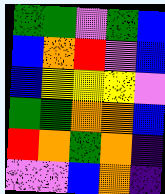[["green", "green", "violet", "green", "blue"], ["blue", "orange", "red", "violet", "blue"], ["blue", "yellow", "yellow", "yellow", "violet"], ["green", "green", "orange", "orange", "blue"], ["red", "orange", "green", "orange", "indigo"], ["violet", "violet", "blue", "orange", "indigo"]]